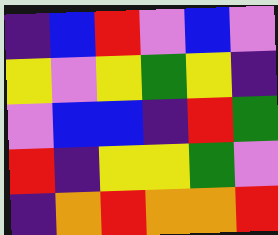[["indigo", "blue", "red", "violet", "blue", "violet"], ["yellow", "violet", "yellow", "green", "yellow", "indigo"], ["violet", "blue", "blue", "indigo", "red", "green"], ["red", "indigo", "yellow", "yellow", "green", "violet"], ["indigo", "orange", "red", "orange", "orange", "red"]]